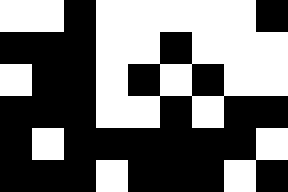[["white", "white", "black", "white", "white", "white", "white", "white", "black"], ["black", "black", "black", "white", "white", "black", "white", "white", "white"], ["white", "black", "black", "white", "black", "white", "black", "white", "white"], ["black", "black", "black", "white", "white", "black", "white", "black", "black"], ["black", "white", "black", "black", "black", "black", "black", "black", "white"], ["black", "black", "black", "white", "black", "black", "black", "white", "black"]]